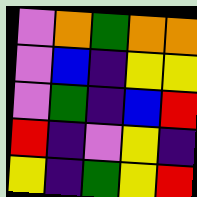[["violet", "orange", "green", "orange", "orange"], ["violet", "blue", "indigo", "yellow", "yellow"], ["violet", "green", "indigo", "blue", "red"], ["red", "indigo", "violet", "yellow", "indigo"], ["yellow", "indigo", "green", "yellow", "red"]]